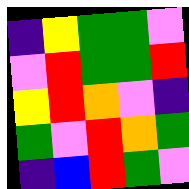[["indigo", "yellow", "green", "green", "violet"], ["violet", "red", "green", "green", "red"], ["yellow", "red", "orange", "violet", "indigo"], ["green", "violet", "red", "orange", "green"], ["indigo", "blue", "red", "green", "violet"]]